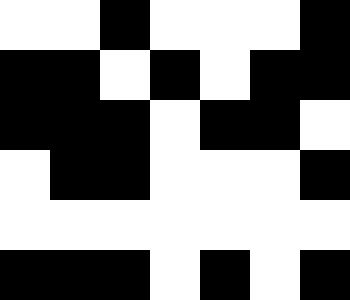[["white", "white", "black", "white", "white", "white", "black"], ["black", "black", "white", "black", "white", "black", "black"], ["black", "black", "black", "white", "black", "black", "white"], ["white", "black", "black", "white", "white", "white", "black"], ["white", "white", "white", "white", "white", "white", "white"], ["black", "black", "black", "white", "black", "white", "black"]]